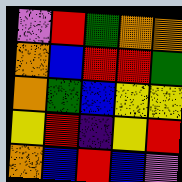[["violet", "red", "green", "orange", "orange"], ["orange", "blue", "red", "red", "green"], ["orange", "green", "blue", "yellow", "yellow"], ["yellow", "red", "indigo", "yellow", "red"], ["orange", "blue", "red", "blue", "violet"]]